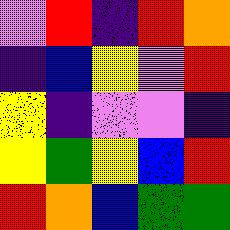[["violet", "red", "indigo", "red", "orange"], ["indigo", "blue", "yellow", "violet", "red"], ["yellow", "indigo", "violet", "violet", "indigo"], ["yellow", "green", "yellow", "blue", "red"], ["red", "orange", "blue", "green", "green"]]